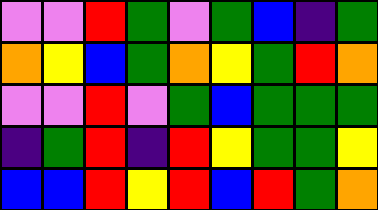[["violet", "violet", "red", "green", "violet", "green", "blue", "indigo", "green"], ["orange", "yellow", "blue", "green", "orange", "yellow", "green", "red", "orange"], ["violet", "violet", "red", "violet", "green", "blue", "green", "green", "green"], ["indigo", "green", "red", "indigo", "red", "yellow", "green", "green", "yellow"], ["blue", "blue", "red", "yellow", "red", "blue", "red", "green", "orange"]]